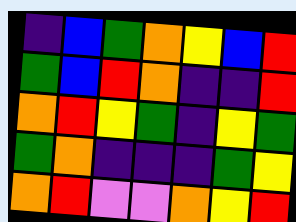[["indigo", "blue", "green", "orange", "yellow", "blue", "red"], ["green", "blue", "red", "orange", "indigo", "indigo", "red"], ["orange", "red", "yellow", "green", "indigo", "yellow", "green"], ["green", "orange", "indigo", "indigo", "indigo", "green", "yellow"], ["orange", "red", "violet", "violet", "orange", "yellow", "red"]]